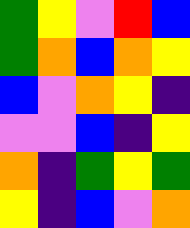[["green", "yellow", "violet", "red", "blue"], ["green", "orange", "blue", "orange", "yellow"], ["blue", "violet", "orange", "yellow", "indigo"], ["violet", "violet", "blue", "indigo", "yellow"], ["orange", "indigo", "green", "yellow", "green"], ["yellow", "indigo", "blue", "violet", "orange"]]